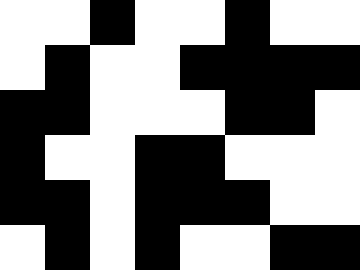[["white", "white", "black", "white", "white", "black", "white", "white"], ["white", "black", "white", "white", "black", "black", "black", "black"], ["black", "black", "white", "white", "white", "black", "black", "white"], ["black", "white", "white", "black", "black", "white", "white", "white"], ["black", "black", "white", "black", "black", "black", "white", "white"], ["white", "black", "white", "black", "white", "white", "black", "black"]]